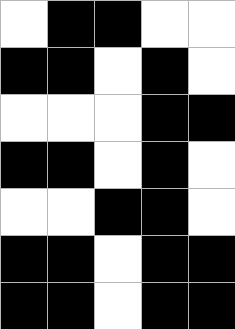[["white", "black", "black", "white", "white"], ["black", "black", "white", "black", "white"], ["white", "white", "white", "black", "black"], ["black", "black", "white", "black", "white"], ["white", "white", "black", "black", "white"], ["black", "black", "white", "black", "black"], ["black", "black", "white", "black", "black"]]